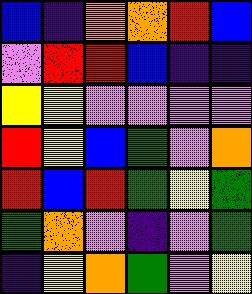[["blue", "indigo", "orange", "orange", "red", "blue"], ["violet", "red", "red", "blue", "indigo", "indigo"], ["yellow", "yellow", "violet", "violet", "violet", "violet"], ["red", "yellow", "blue", "green", "violet", "orange"], ["red", "blue", "red", "green", "yellow", "green"], ["green", "orange", "violet", "indigo", "violet", "green"], ["indigo", "yellow", "orange", "green", "violet", "yellow"]]